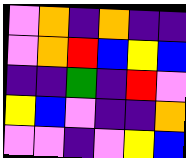[["violet", "orange", "indigo", "orange", "indigo", "indigo"], ["violet", "orange", "red", "blue", "yellow", "blue"], ["indigo", "indigo", "green", "indigo", "red", "violet"], ["yellow", "blue", "violet", "indigo", "indigo", "orange"], ["violet", "violet", "indigo", "violet", "yellow", "blue"]]